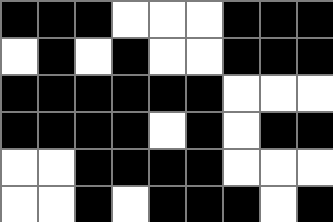[["black", "black", "black", "white", "white", "white", "black", "black", "black"], ["white", "black", "white", "black", "white", "white", "black", "black", "black"], ["black", "black", "black", "black", "black", "black", "white", "white", "white"], ["black", "black", "black", "black", "white", "black", "white", "black", "black"], ["white", "white", "black", "black", "black", "black", "white", "white", "white"], ["white", "white", "black", "white", "black", "black", "black", "white", "black"]]